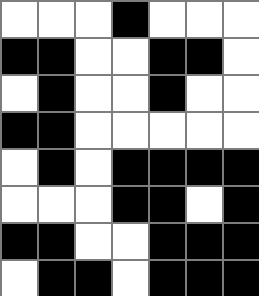[["white", "white", "white", "black", "white", "white", "white"], ["black", "black", "white", "white", "black", "black", "white"], ["white", "black", "white", "white", "black", "white", "white"], ["black", "black", "white", "white", "white", "white", "white"], ["white", "black", "white", "black", "black", "black", "black"], ["white", "white", "white", "black", "black", "white", "black"], ["black", "black", "white", "white", "black", "black", "black"], ["white", "black", "black", "white", "black", "black", "black"]]